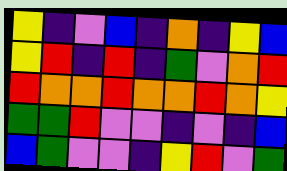[["yellow", "indigo", "violet", "blue", "indigo", "orange", "indigo", "yellow", "blue"], ["yellow", "red", "indigo", "red", "indigo", "green", "violet", "orange", "red"], ["red", "orange", "orange", "red", "orange", "orange", "red", "orange", "yellow"], ["green", "green", "red", "violet", "violet", "indigo", "violet", "indigo", "blue"], ["blue", "green", "violet", "violet", "indigo", "yellow", "red", "violet", "green"]]